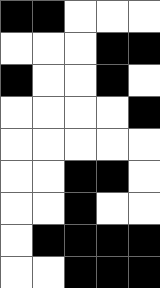[["black", "black", "white", "white", "white"], ["white", "white", "white", "black", "black"], ["black", "white", "white", "black", "white"], ["white", "white", "white", "white", "black"], ["white", "white", "white", "white", "white"], ["white", "white", "black", "black", "white"], ["white", "white", "black", "white", "white"], ["white", "black", "black", "black", "black"], ["white", "white", "black", "black", "black"]]